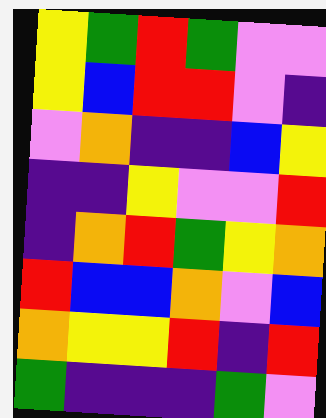[["yellow", "green", "red", "green", "violet", "violet"], ["yellow", "blue", "red", "red", "violet", "indigo"], ["violet", "orange", "indigo", "indigo", "blue", "yellow"], ["indigo", "indigo", "yellow", "violet", "violet", "red"], ["indigo", "orange", "red", "green", "yellow", "orange"], ["red", "blue", "blue", "orange", "violet", "blue"], ["orange", "yellow", "yellow", "red", "indigo", "red"], ["green", "indigo", "indigo", "indigo", "green", "violet"]]